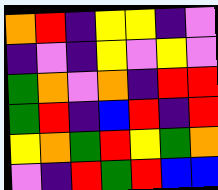[["orange", "red", "indigo", "yellow", "yellow", "indigo", "violet"], ["indigo", "violet", "indigo", "yellow", "violet", "yellow", "violet"], ["green", "orange", "violet", "orange", "indigo", "red", "red"], ["green", "red", "indigo", "blue", "red", "indigo", "red"], ["yellow", "orange", "green", "red", "yellow", "green", "orange"], ["violet", "indigo", "red", "green", "red", "blue", "blue"]]